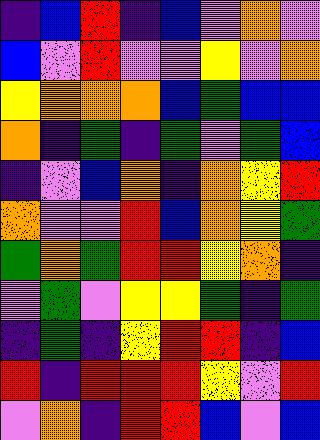[["indigo", "blue", "red", "indigo", "blue", "violet", "orange", "violet"], ["blue", "violet", "red", "violet", "violet", "yellow", "violet", "orange"], ["yellow", "orange", "orange", "orange", "blue", "green", "blue", "blue"], ["orange", "indigo", "green", "indigo", "green", "violet", "green", "blue"], ["indigo", "violet", "blue", "orange", "indigo", "orange", "yellow", "red"], ["orange", "violet", "violet", "red", "blue", "orange", "yellow", "green"], ["green", "orange", "green", "red", "red", "yellow", "orange", "indigo"], ["violet", "green", "violet", "yellow", "yellow", "green", "indigo", "green"], ["indigo", "green", "indigo", "yellow", "red", "red", "indigo", "blue"], ["red", "indigo", "red", "red", "red", "yellow", "violet", "red"], ["violet", "orange", "indigo", "red", "red", "blue", "violet", "blue"]]